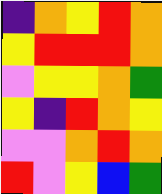[["indigo", "orange", "yellow", "red", "orange"], ["yellow", "red", "red", "red", "orange"], ["violet", "yellow", "yellow", "orange", "green"], ["yellow", "indigo", "red", "orange", "yellow"], ["violet", "violet", "orange", "red", "orange"], ["red", "violet", "yellow", "blue", "green"]]